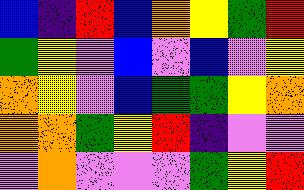[["blue", "indigo", "red", "blue", "orange", "yellow", "green", "red"], ["green", "yellow", "violet", "blue", "violet", "blue", "violet", "yellow"], ["orange", "yellow", "violet", "blue", "green", "green", "yellow", "orange"], ["orange", "orange", "green", "yellow", "red", "indigo", "violet", "violet"], ["violet", "orange", "violet", "violet", "violet", "green", "yellow", "red"]]